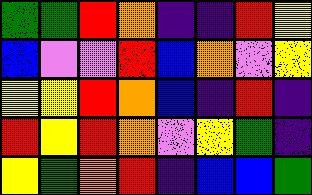[["green", "green", "red", "orange", "indigo", "indigo", "red", "yellow"], ["blue", "violet", "violet", "red", "blue", "orange", "violet", "yellow"], ["yellow", "yellow", "red", "orange", "blue", "indigo", "red", "indigo"], ["red", "yellow", "red", "orange", "violet", "yellow", "green", "indigo"], ["yellow", "green", "orange", "red", "indigo", "blue", "blue", "green"]]